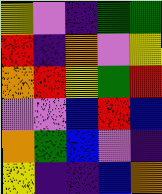[["yellow", "violet", "indigo", "green", "green"], ["red", "indigo", "orange", "violet", "yellow"], ["orange", "red", "yellow", "green", "red"], ["violet", "violet", "blue", "red", "blue"], ["orange", "green", "blue", "violet", "indigo"], ["yellow", "indigo", "indigo", "blue", "orange"]]